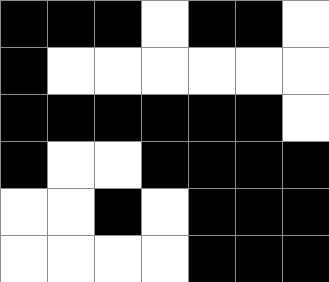[["black", "black", "black", "white", "black", "black", "white"], ["black", "white", "white", "white", "white", "white", "white"], ["black", "black", "black", "black", "black", "black", "white"], ["black", "white", "white", "black", "black", "black", "black"], ["white", "white", "black", "white", "black", "black", "black"], ["white", "white", "white", "white", "black", "black", "black"]]